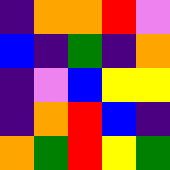[["indigo", "orange", "orange", "red", "violet"], ["blue", "indigo", "green", "indigo", "orange"], ["indigo", "violet", "blue", "yellow", "yellow"], ["indigo", "orange", "red", "blue", "indigo"], ["orange", "green", "red", "yellow", "green"]]